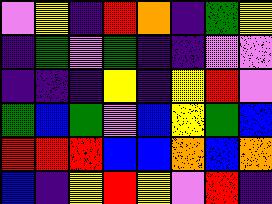[["violet", "yellow", "indigo", "red", "orange", "indigo", "green", "yellow"], ["indigo", "green", "violet", "green", "indigo", "indigo", "violet", "violet"], ["indigo", "indigo", "indigo", "yellow", "indigo", "yellow", "red", "violet"], ["green", "blue", "green", "violet", "blue", "yellow", "green", "blue"], ["red", "red", "red", "blue", "blue", "orange", "blue", "orange"], ["blue", "indigo", "yellow", "red", "yellow", "violet", "red", "indigo"]]